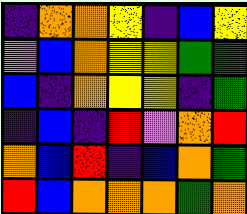[["indigo", "orange", "orange", "yellow", "indigo", "blue", "yellow"], ["violet", "blue", "orange", "yellow", "yellow", "green", "green"], ["blue", "indigo", "orange", "yellow", "yellow", "indigo", "green"], ["indigo", "blue", "indigo", "red", "violet", "orange", "red"], ["orange", "blue", "red", "indigo", "blue", "orange", "green"], ["red", "blue", "orange", "orange", "orange", "green", "orange"]]